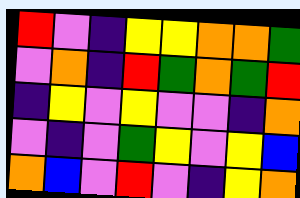[["red", "violet", "indigo", "yellow", "yellow", "orange", "orange", "green"], ["violet", "orange", "indigo", "red", "green", "orange", "green", "red"], ["indigo", "yellow", "violet", "yellow", "violet", "violet", "indigo", "orange"], ["violet", "indigo", "violet", "green", "yellow", "violet", "yellow", "blue"], ["orange", "blue", "violet", "red", "violet", "indigo", "yellow", "orange"]]